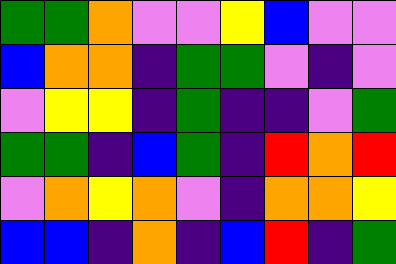[["green", "green", "orange", "violet", "violet", "yellow", "blue", "violet", "violet"], ["blue", "orange", "orange", "indigo", "green", "green", "violet", "indigo", "violet"], ["violet", "yellow", "yellow", "indigo", "green", "indigo", "indigo", "violet", "green"], ["green", "green", "indigo", "blue", "green", "indigo", "red", "orange", "red"], ["violet", "orange", "yellow", "orange", "violet", "indigo", "orange", "orange", "yellow"], ["blue", "blue", "indigo", "orange", "indigo", "blue", "red", "indigo", "green"]]